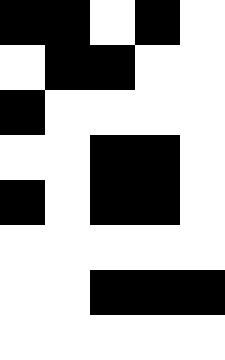[["black", "black", "white", "black", "white"], ["white", "black", "black", "white", "white"], ["black", "white", "white", "white", "white"], ["white", "white", "black", "black", "white"], ["black", "white", "black", "black", "white"], ["white", "white", "white", "white", "white"], ["white", "white", "black", "black", "black"], ["white", "white", "white", "white", "white"]]